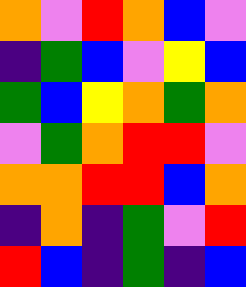[["orange", "violet", "red", "orange", "blue", "violet"], ["indigo", "green", "blue", "violet", "yellow", "blue"], ["green", "blue", "yellow", "orange", "green", "orange"], ["violet", "green", "orange", "red", "red", "violet"], ["orange", "orange", "red", "red", "blue", "orange"], ["indigo", "orange", "indigo", "green", "violet", "red"], ["red", "blue", "indigo", "green", "indigo", "blue"]]